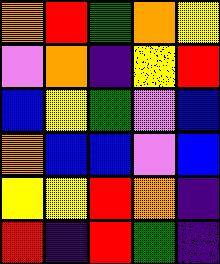[["orange", "red", "green", "orange", "yellow"], ["violet", "orange", "indigo", "yellow", "red"], ["blue", "yellow", "green", "violet", "blue"], ["orange", "blue", "blue", "violet", "blue"], ["yellow", "yellow", "red", "orange", "indigo"], ["red", "indigo", "red", "green", "indigo"]]